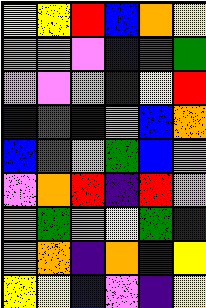[["yellow", "yellow", "red", "blue", "orange", "yellow"], ["orange", "orange", "violet", "blue", "red", "green"], ["violet", "violet", "violet", "indigo", "yellow", "red"], ["blue", "green", "blue", "violet", "blue", "orange"], ["blue", "green", "violet", "green", "blue", "violet"], ["violet", "orange", "red", "indigo", "red", "violet"], ["orange", "green", "orange", "yellow", "green", "indigo"], ["violet", "orange", "indigo", "orange", "indigo", "yellow"], ["yellow", "yellow", "blue", "violet", "indigo", "yellow"]]